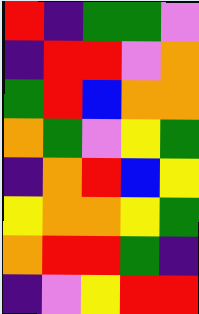[["red", "indigo", "green", "green", "violet"], ["indigo", "red", "red", "violet", "orange"], ["green", "red", "blue", "orange", "orange"], ["orange", "green", "violet", "yellow", "green"], ["indigo", "orange", "red", "blue", "yellow"], ["yellow", "orange", "orange", "yellow", "green"], ["orange", "red", "red", "green", "indigo"], ["indigo", "violet", "yellow", "red", "red"]]